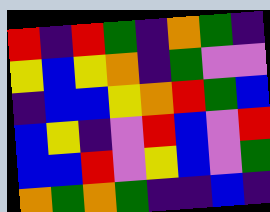[["red", "indigo", "red", "green", "indigo", "orange", "green", "indigo"], ["yellow", "blue", "yellow", "orange", "indigo", "green", "violet", "violet"], ["indigo", "blue", "blue", "yellow", "orange", "red", "green", "blue"], ["blue", "yellow", "indigo", "violet", "red", "blue", "violet", "red"], ["blue", "blue", "red", "violet", "yellow", "blue", "violet", "green"], ["orange", "green", "orange", "green", "indigo", "indigo", "blue", "indigo"]]